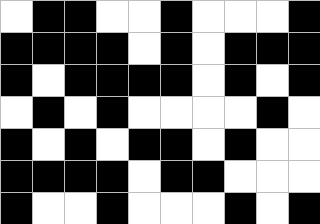[["white", "black", "black", "white", "white", "black", "white", "white", "white", "black"], ["black", "black", "black", "black", "white", "black", "white", "black", "black", "black"], ["black", "white", "black", "black", "black", "black", "white", "black", "white", "black"], ["white", "black", "white", "black", "white", "white", "white", "white", "black", "white"], ["black", "white", "black", "white", "black", "black", "white", "black", "white", "white"], ["black", "black", "black", "black", "white", "black", "black", "white", "white", "white"], ["black", "white", "white", "black", "white", "white", "white", "black", "white", "black"]]